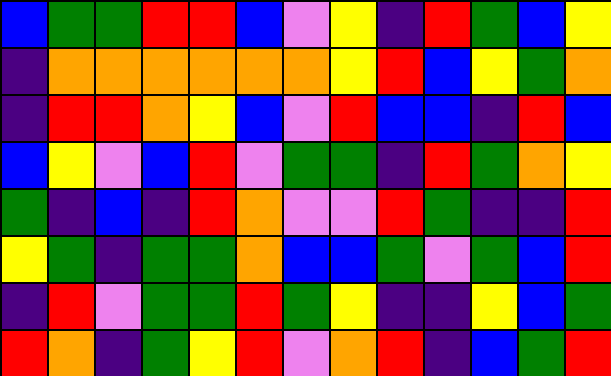[["blue", "green", "green", "red", "red", "blue", "violet", "yellow", "indigo", "red", "green", "blue", "yellow"], ["indigo", "orange", "orange", "orange", "orange", "orange", "orange", "yellow", "red", "blue", "yellow", "green", "orange"], ["indigo", "red", "red", "orange", "yellow", "blue", "violet", "red", "blue", "blue", "indigo", "red", "blue"], ["blue", "yellow", "violet", "blue", "red", "violet", "green", "green", "indigo", "red", "green", "orange", "yellow"], ["green", "indigo", "blue", "indigo", "red", "orange", "violet", "violet", "red", "green", "indigo", "indigo", "red"], ["yellow", "green", "indigo", "green", "green", "orange", "blue", "blue", "green", "violet", "green", "blue", "red"], ["indigo", "red", "violet", "green", "green", "red", "green", "yellow", "indigo", "indigo", "yellow", "blue", "green"], ["red", "orange", "indigo", "green", "yellow", "red", "violet", "orange", "red", "indigo", "blue", "green", "red"]]